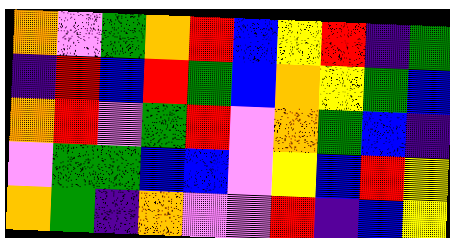[["orange", "violet", "green", "orange", "red", "blue", "yellow", "red", "indigo", "green"], ["indigo", "red", "blue", "red", "green", "blue", "orange", "yellow", "green", "blue"], ["orange", "red", "violet", "green", "red", "violet", "orange", "green", "blue", "indigo"], ["violet", "green", "green", "blue", "blue", "violet", "yellow", "blue", "red", "yellow"], ["orange", "green", "indigo", "orange", "violet", "violet", "red", "indigo", "blue", "yellow"]]